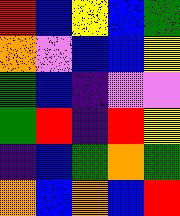[["red", "blue", "yellow", "blue", "green"], ["orange", "violet", "blue", "blue", "yellow"], ["green", "blue", "indigo", "violet", "violet"], ["green", "red", "indigo", "red", "yellow"], ["indigo", "blue", "green", "orange", "green"], ["orange", "blue", "orange", "blue", "red"]]